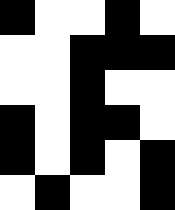[["black", "white", "white", "black", "white"], ["white", "white", "black", "black", "black"], ["white", "white", "black", "white", "white"], ["black", "white", "black", "black", "white"], ["black", "white", "black", "white", "black"], ["white", "black", "white", "white", "black"]]